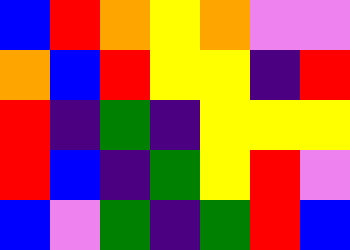[["blue", "red", "orange", "yellow", "orange", "violet", "violet"], ["orange", "blue", "red", "yellow", "yellow", "indigo", "red"], ["red", "indigo", "green", "indigo", "yellow", "yellow", "yellow"], ["red", "blue", "indigo", "green", "yellow", "red", "violet"], ["blue", "violet", "green", "indigo", "green", "red", "blue"]]